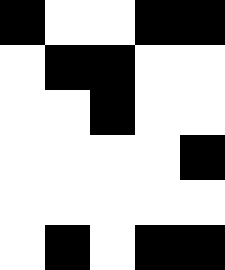[["black", "white", "white", "black", "black"], ["white", "black", "black", "white", "white"], ["white", "white", "black", "white", "white"], ["white", "white", "white", "white", "black"], ["white", "white", "white", "white", "white"], ["white", "black", "white", "black", "black"]]